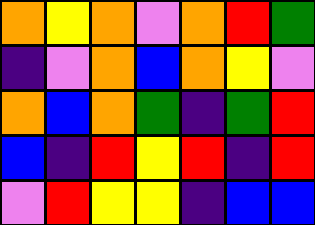[["orange", "yellow", "orange", "violet", "orange", "red", "green"], ["indigo", "violet", "orange", "blue", "orange", "yellow", "violet"], ["orange", "blue", "orange", "green", "indigo", "green", "red"], ["blue", "indigo", "red", "yellow", "red", "indigo", "red"], ["violet", "red", "yellow", "yellow", "indigo", "blue", "blue"]]